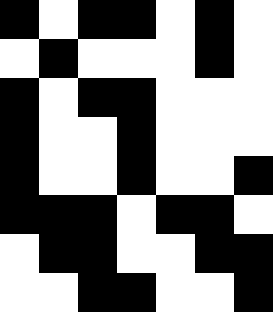[["black", "white", "black", "black", "white", "black", "white"], ["white", "black", "white", "white", "white", "black", "white"], ["black", "white", "black", "black", "white", "white", "white"], ["black", "white", "white", "black", "white", "white", "white"], ["black", "white", "white", "black", "white", "white", "black"], ["black", "black", "black", "white", "black", "black", "white"], ["white", "black", "black", "white", "white", "black", "black"], ["white", "white", "black", "black", "white", "white", "black"]]